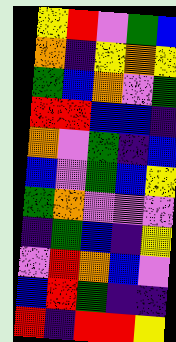[["yellow", "red", "violet", "green", "blue"], ["orange", "indigo", "yellow", "orange", "yellow"], ["green", "blue", "orange", "violet", "green"], ["red", "red", "blue", "blue", "indigo"], ["orange", "violet", "green", "indigo", "blue"], ["blue", "violet", "green", "blue", "yellow"], ["green", "orange", "violet", "violet", "violet"], ["indigo", "green", "blue", "indigo", "yellow"], ["violet", "red", "orange", "blue", "violet"], ["blue", "red", "green", "indigo", "indigo"], ["red", "indigo", "red", "red", "yellow"]]